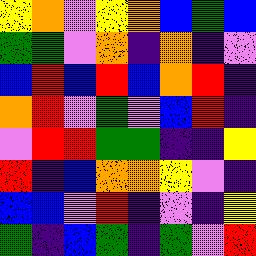[["yellow", "orange", "violet", "yellow", "orange", "blue", "green", "blue"], ["green", "green", "violet", "orange", "indigo", "orange", "indigo", "violet"], ["blue", "red", "blue", "red", "blue", "orange", "red", "indigo"], ["orange", "red", "violet", "green", "violet", "blue", "red", "indigo"], ["violet", "red", "red", "green", "green", "indigo", "indigo", "yellow"], ["red", "indigo", "blue", "orange", "orange", "yellow", "violet", "indigo"], ["blue", "blue", "violet", "red", "indigo", "violet", "indigo", "yellow"], ["green", "indigo", "blue", "green", "indigo", "green", "violet", "red"]]